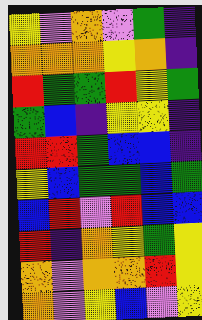[["yellow", "violet", "orange", "violet", "green", "indigo"], ["orange", "orange", "orange", "yellow", "orange", "indigo"], ["red", "green", "green", "red", "yellow", "green"], ["green", "blue", "indigo", "yellow", "yellow", "indigo"], ["red", "red", "green", "blue", "blue", "indigo"], ["yellow", "blue", "green", "green", "blue", "green"], ["blue", "red", "violet", "red", "blue", "blue"], ["red", "indigo", "orange", "yellow", "green", "yellow"], ["orange", "violet", "orange", "orange", "red", "yellow"], ["orange", "violet", "yellow", "blue", "violet", "yellow"]]